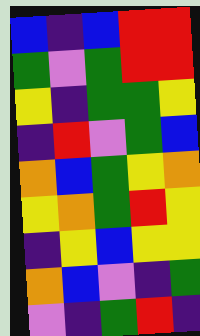[["blue", "indigo", "blue", "red", "red"], ["green", "violet", "green", "red", "red"], ["yellow", "indigo", "green", "green", "yellow"], ["indigo", "red", "violet", "green", "blue"], ["orange", "blue", "green", "yellow", "orange"], ["yellow", "orange", "green", "red", "yellow"], ["indigo", "yellow", "blue", "yellow", "yellow"], ["orange", "blue", "violet", "indigo", "green"], ["violet", "indigo", "green", "red", "indigo"]]